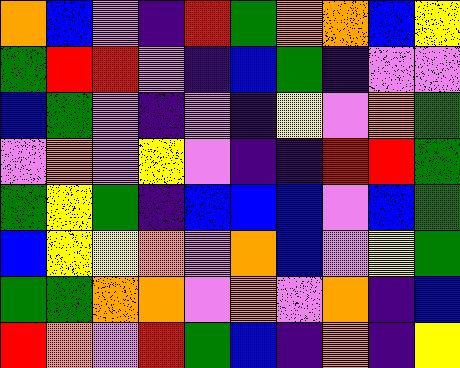[["orange", "blue", "violet", "indigo", "red", "green", "orange", "orange", "blue", "yellow"], ["green", "red", "red", "violet", "indigo", "blue", "green", "indigo", "violet", "violet"], ["blue", "green", "violet", "indigo", "violet", "indigo", "yellow", "violet", "orange", "green"], ["violet", "orange", "violet", "yellow", "violet", "indigo", "indigo", "red", "red", "green"], ["green", "yellow", "green", "indigo", "blue", "blue", "blue", "violet", "blue", "green"], ["blue", "yellow", "yellow", "orange", "violet", "orange", "blue", "violet", "yellow", "green"], ["green", "green", "orange", "orange", "violet", "orange", "violet", "orange", "indigo", "blue"], ["red", "orange", "violet", "red", "green", "blue", "indigo", "orange", "indigo", "yellow"]]